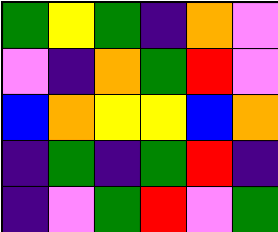[["green", "yellow", "green", "indigo", "orange", "violet"], ["violet", "indigo", "orange", "green", "red", "violet"], ["blue", "orange", "yellow", "yellow", "blue", "orange"], ["indigo", "green", "indigo", "green", "red", "indigo"], ["indigo", "violet", "green", "red", "violet", "green"]]